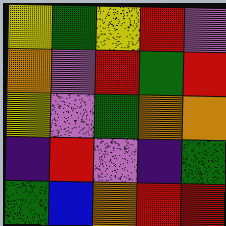[["yellow", "green", "yellow", "red", "violet"], ["orange", "violet", "red", "green", "red"], ["yellow", "violet", "green", "orange", "orange"], ["indigo", "red", "violet", "indigo", "green"], ["green", "blue", "orange", "red", "red"]]